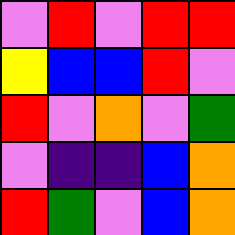[["violet", "red", "violet", "red", "red"], ["yellow", "blue", "blue", "red", "violet"], ["red", "violet", "orange", "violet", "green"], ["violet", "indigo", "indigo", "blue", "orange"], ["red", "green", "violet", "blue", "orange"]]